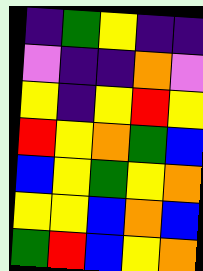[["indigo", "green", "yellow", "indigo", "indigo"], ["violet", "indigo", "indigo", "orange", "violet"], ["yellow", "indigo", "yellow", "red", "yellow"], ["red", "yellow", "orange", "green", "blue"], ["blue", "yellow", "green", "yellow", "orange"], ["yellow", "yellow", "blue", "orange", "blue"], ["green", "red", "blue", "yellow", "orange"]]